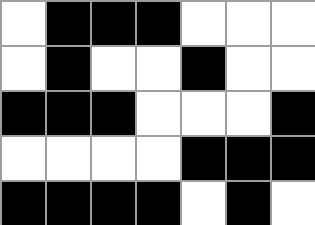[["white", "black", "black", "black", "white", "white", "white"], ["white", "black", "white", "white", "black", "white", "white"], ["black", "black", "black", "white", "white", "white", "black"], ["white", "white", "white", "white", "black", "black", "black"], ["black", "black", "black", "black", "white", "black", "white"]]